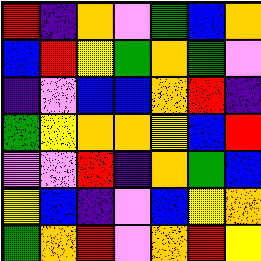[["red", "indigo", "orange", "violet", "green", "blue", "orange"], ["blue", "red", "yellow", "green", "orange", "green", "violet"], ["indigo", "violet", "blue", "blue", "orange", "red", "indigo"], ["green", "yellow", "orange", "orange", "yellow", "blue", "red"], ["violet", "violet", "red", "indigo", "orange", "green", "blue"], ["yellow", "blue", "indigo", "violet", "blue", "yellow", "orange"], ["green", "orange", "red", "violet", "orange", "red", "yellow"]]